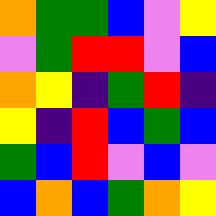[["orange", "green", "green", "blue", "violet", "yellow"], ["violet", "green", "red", "red", "violet", "blue"], ["orange", "yellow", "indigo", "green", "red", "indigo"], ["yellow", "indigo", "red", "blue", "green", "blue"], ["green", "blue", "red", "violet", "blue", "violet"], ["blue", "orange", "blue", "green", "orange", "yellow"]]